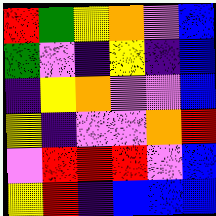[["red", "green", "yellow", "orange", "violet", "blue"], ["green", "violet", "indigo", "yellow", "indigo", "blue"], ["indigo", "yellow", "orange", "violet", "violet", "blue"], ["yellow", "indigo", "violet", "violet", "orange", "red"], ["violet", "red", "red", "red", "violet", "blue"], ["yellow", "red", "indigo", "blue", "blue", "blue"]]